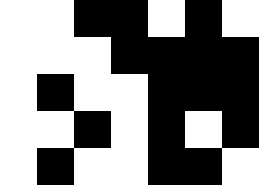[["white", "white", "black", "black", "white", "black", "white"], ["white", "white", "white", "black", "black", "black", "black"], ["white", "black", "white", "white", "black", "black", "black"], ["white", "white", "black", "white", "black", "white", "black"], ["white", "black", "white", "white", "black", "black", "white"]]